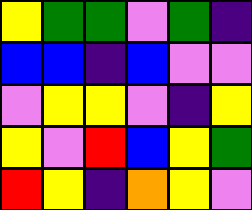[["yellow", "green", "green", "violet", "green", "indigo"], ["blue", "blue", "indigo", "blue", "violet", "violet"], ["violet", "yellow", "yellow", "violet", "indigo", "yellow"], ["yellow", "violet", "red", "blue", "yellow", "green"], ["red", "yellow", "indigo", "orange", "yellow", "violet"]]